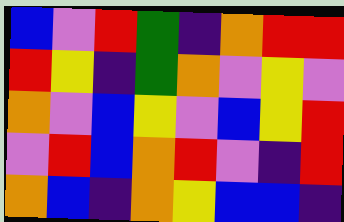[["blue", "violet", "red", "green", "indigo", "orange", "red", "red"], ["red", "yellow", "indigo", "green", "orange", "violet", "yellow", "violet"], ["orange", "violet", "blue", "yellow", "violet", "blue", "yellow", "red"], ["violet", "red", "blue", "orange", "red", "violet", "indigo", "red"], ["orange", "blue", "indigo", "orange", "yellow", "blue", "blue", "indigo"]]